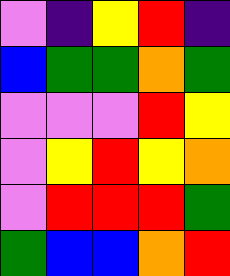[["violet", "indigo", "yellow", "red", "indigo"], ["blue", "green", "green", "orange", "green"], ["violet", "violet", "violet", "red", "yellow"], ["violet", "yellow", "red", "yellow", "orange"], ["violet", "red", "red", "red", "green"], ["green", "blue", "blue", "orange", "red"]]